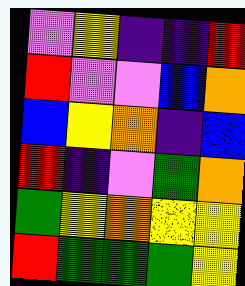[["violet", "yellow", "indigo", "indigo", "red"], ["red", "violet", "violet", "blue", "orange"], ["blue", "yellow", "orange", "indigo", "blue"], ["red", "indigo", "violet", "green", "orange"], ["green", "yellow", "orange", "yellow", "yellow"], ["red", "green", "green", "green", "yellow"]]